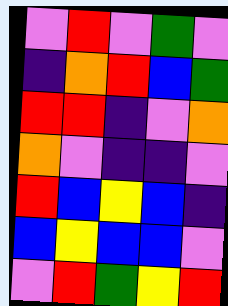[["violet", "red", "violet", "green", "violet"], ["indigo", "orange", "red", "blue", "green"], ["red", "red", "indigo", "violet", "orange"], ["orange", "violet", "indigo", "indigo", "violet"], ["red", "blue", "yellow", "blue", "indigo"], ["blue", "yellow", "blue", "blue", "violet"], ["violet", "red", "green", "yellow", "red"]]